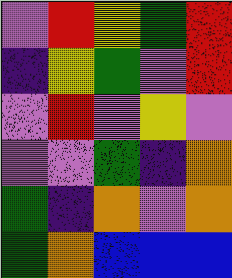[["violet", "red", "yellow", "green", "red"], ["indigo", "yellow", "green", "violet", "red"], ["violet", "red", "violet", "yellow", "violet"], ["violet", "violet", "green", "indigo", "orange"], ["green", "indigo", "orange", "violet", "orange"], ["green", "orange", "blue", "blue", "blue"]]